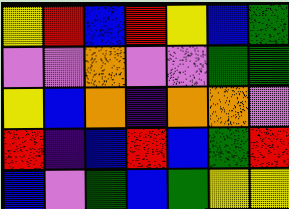[["yellow", "red", "blue", "red", "yellow", "blue", "green"], ["violet", "violet", "orange", "violet", "violet", "green", "green"], ["yellow", "blue", "orange", "indigo", "orange", "orange", "violet"], ["red", "indigo", "blue", "red", "blue", "green", "red"], ["blue", "violet", "green", "blue", "green", "yellow", "yellow"]]